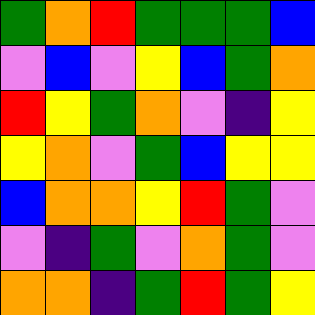[["green", "orange", "red", "green", "green", "green", "blue"], ["violet", "blue", "violet", "yellow", "blue", "green", "orange"], ["red", "yellow", "green", "orange", "violet", "indigo", "yellow"], ["yellow", "orange", "violet", "green", "blue", "yellow", "yellow"], ["blue", "orange", "orange", "yellow", "red", "green", "violet"], ["violet", "indigo", "green", "violet", "orange", "green", "violet"], ["orange", "orange", "indigo", "green", "red", "green", "yellow"]]